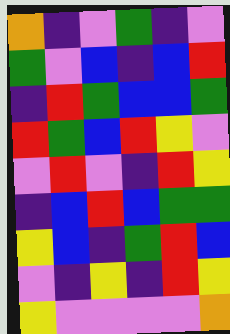[["orange", "indigo", "violet", "green", "indigo", "violet"], ["green", "violet", "blue", "indigo", "blue", "red"], ["indigo", "red", "green", "blue", "blue", "green"], ["red", "green", "blue", "red", "yellow", "violet"], ["violet", "red", "violet", "indigo", "red", "yellow"], ["indigo", "blue", "red", "blue", "green", "green"], ["yellow", "blue", "indigo", "green", "red", "blue"], ["violet", "indigo", "yellow", "indigo", "red", "yellow"], ["yellow", "violet", "violet", "violet", "violet", "orange"]]